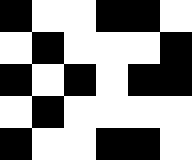[["black", "white", "white", "black", "black", "white"], ["white", "black", "white", "white", "white", "black"], ["black", "white", "black", "white", "black", "black"], ["white", "black", "white", "white", "white", "white"], ["black", "white", "white", "black", "black", "white"]]